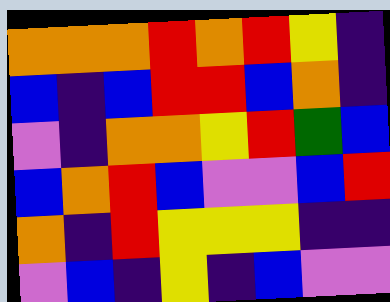[["orange", "orange", "orange", "red", "orange", "red", "yellow", "indigo"], ["blue", "indigo", "blue", "red", "red", "blue", "orange", "indigo"], ["violet", "indigo", "orange", "orange", "yellow", "red", "green", "blue"], ["blue", "orange", "red", "blue", "violet", "violet", "blue", "red"], ["orange", "indigo", "red", "yellow", "yellow", "yellow", "indigo", "indigo"], ["violet", "blue", "indigo", "yellow", "indigo", "blue", "violet", "violet"]]